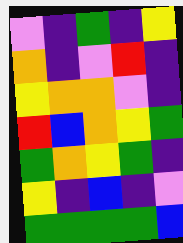[["violet", "indigo", "green", "indigo", "yellow"], ["orange", "indigo", "violet", "red", "indigo"], ["yellow", "orange", "orange", "violet", "indigo"], ["red", "blue", "orange", "yellow", "green"], ["green", "orange", "yellow", "green", "indigo"], ["yellow", "indigo", "blue", "indigo", "violet"], ["green", "green", "green", "green", "blue"]]